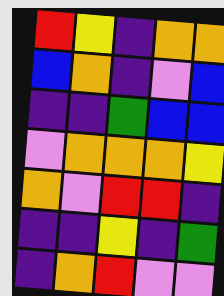[["red", "yellow", "indigo", "orange", "orange"], ["blue", "orange", "indigo", "violet", "blue"], ["indigo", "indigo", "green", "blue", "blue"], ["violet", "orange", "orange", "orange", "yellow"], ["orange", "violet", "red", "red", "indigo"], ["indigo", "indigo", "yellow", "indigo", "green"], ["indigo", "orange", "red", "violet", "violet"]]